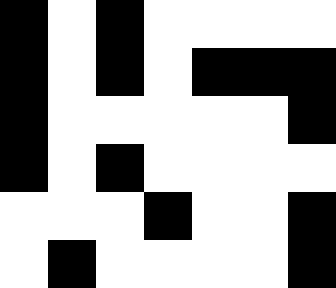[["black", "white", "black", "white", "white", "white", "white"], ["black", "white", "black", "white", "black", "black", "black"], ["black", "white", "white", "white", "white", "white", "black"], ["black", "white", "black", "white", "white", "white", "white"], ["white", "white", "white", "black", "white", "white", "black"], ["white", "black", "white", "white", "white", "white", "black"]]